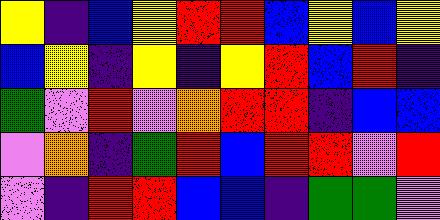[["yellow", "indigo", "blue", "yellow", "red", "red", "blue", "yellow", "blue", "yellow"], ["blue", "yellow", "indigo", "yellow", "indigo", "yellow", "red", "blue", "red", "indigo"], ["green", "violet", "red", "violet", "orange", "red", "red", "indigo", "blue", "blue"], ["violet", "orange", "indigo", "green", "red", "blue", "red", "red", "violet", "red"], ["violet", "indigo", "red", "red", "blue", "blue", "indigo", "green", "green", "violet"]]